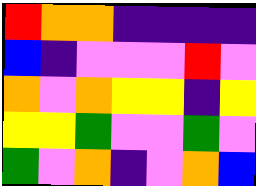[["red", "orange", "orange", "indigo", "indigo", "indigo", "indigo"], ["blue", "indigo", "violet", "violet", "violet", "red", "violet"], ["orange", "violet", "orange", "yellow", "yellow", "indigo", "yellow"], ["yellow", "yellow", "green", "violet", "violet", "green", "violet"], ["green", "violet", "orange", "indigo", "violet", "orange", "blue"]]